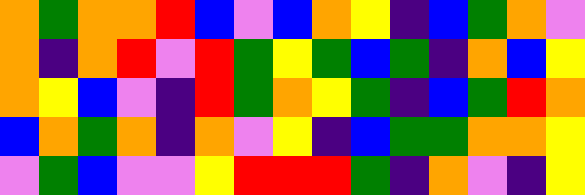[["orange", "green", "orange", "orange", "red", "blue", "violet", "blue", "orange", "yellow", "indigo", "blue", "green", "orange", "violet"], ["orange", "indigo", "orange", "red", "violet", "red", "green", "yellow", "green", "blue", "green", "indigo", "orange", "blue", "yellow"], ["orange", "yellow", "blue", "violet", "indigo", "red", "green", "orange", "yellow", "green", "indigo", "blue", "green", "red", "orange"], ["blue", "orange", "green", "orange", "indigo", "orange", "violet", "yellow", "indigo", "blue", "green", "green", "orange", "orange", "yellow"], ["violet", "green", "blue", "violet", "violet", "yellow", "red", "red", "red", "green", "indigo", "orange", "violet", "indigo", "yellow"]]